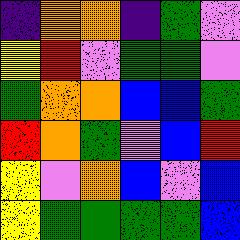[["indigo", "orange", "orange", "indigo", "green", "violet"], ["yellow", "red", "violet", "green", "green", "violet"], ["green", "orange", "orange", "blue", "blue", "green"], ["red", "orange", "green", "violet", "blue", "red"], ["yellow", "violet", "orange", "blue", "violet", "blue"], ["yellow", "green", "green", "green", "green", "blue"]]